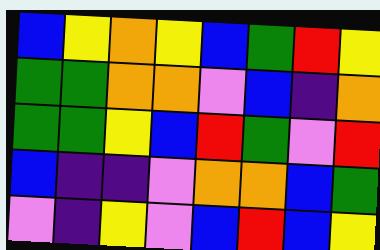[["blue", "yellow", "orange", "yellow", "blue", "green", "red", "yellow"], ["green", "green", "orange", "orange", "violet", "blue", "indigo", "orange"], ["green", "green", "yellow", "blue", "red", "green", "violet", "red"], ["blue", "indigo", "indigo", "violet", "orange", "orange", "blue", "green"], ["violet", "indigo", "yellow", "violet", "blue", "red", "blue", "yellow"]]